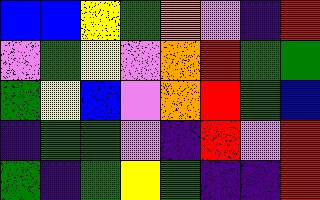[["blue", "blue", "yellow", "green", "orange", "violet", "indigo", "red"], ["violet", "green", "yellow", "violet", "orange", "red", "green", "green"], ["green", "yellow", "blue", "violet", "orange", "red", "green", "blue"], ["indigo", "green", "green", "violet", "indigo", "red", "violet", "red"], ["green", "indigo", "green", "yellow", "green", "indigo", "indigo", "red"]]